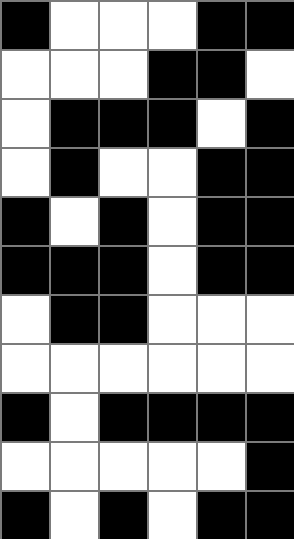[["black", "white", "white", "white", "black", "black"], ["white", "white", "white", "black", "black", "white"], ["white", "black", "black", "black", "white", "black"], ["white", "black", "white", "white", "black", "black"], ["black", "white", "black", "white", "black", "black"], ["black", "black", "black", "white", "black", "black"], ["white", "black", "black", "white", "white", "white"], ["white", "white", "white", "white", "white", "white"], ["black", "white", "black", "black", "black", "black"], ["white", "white", "white", "white", "white", "black"], ["black", "white", "black", "white", "black", "black"]]